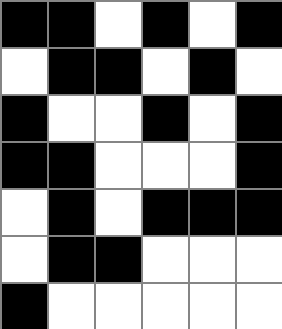[["black", "black", "white", "black", "white", "black"], ["white", "black", "black", "white", "black", "white"], ["black", "white", "white", "black", "white", "black"], ["black", "black", "white", "white", "white", "black"], ["white", "black", "white", "black", "black", "black"], ["white", "black", "black", "white", "white", "white"], ["black", "white", "white", "white", "white", "white"]]